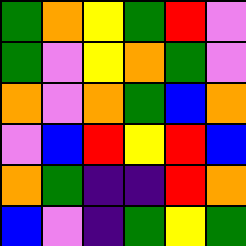[["green", "orange", "yellow", "green", "red", "violet"], ["green", "violet", "yellow", "orange", "green", "violet"], ["orange", "violet", "orange", "green", "blue", "orange"], ["violet", "blue", "red", "yellow", "red", "blue"], ["orange", "green", "indigo", "indigo", "red", "orange"], ["blue", "violet", "indigo", "green", "yellow", "green"]]